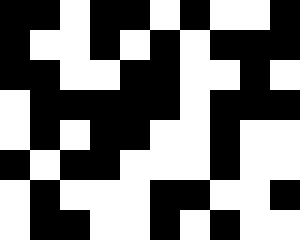[["black", "black", "white", "black", "black", "white", "black", "white", "white", "black"], ["black", "white", "white", "black", "white", "black", "white", "black", "black", "black"], ["black", "black", "white", "white", "black", "black", "white", "white", "black", "white"], ["white", "black", "black", "black", "black", "black", "white", "black", "black", "black"], ["white", "black", "white", "black", "black", "white", "white", "black", "white", "white"], ["black", "white", "black", "black", "white", "white", "white", "black", "white", "white"], ["white", "black", "white", "white", "white", "black", "black", "white", "white", "black"], ["white", "black", "black", "white", "white", "black", "white", "black", "white", "white"]]